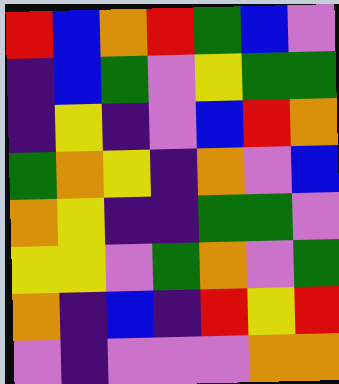[["red", "blue", "orange", "red", "green", "blue", "violet"], ["indigo", "blue", "green", "violet", "yellow", "green", "green"], ["indigo", "yellow", "indigo", "violet", "blue", "red", "orange"], ["green", "orange", "yellow", "indigo", "orange", "violet", "blue"], ["orange", "yellow", "indigo", "indigo", "green", "green", "violet"], ["yellow", "yellow", "violet", "green", "orange", "violet", "green"], ["orange", "indigo", "blue", "indigo", "red", "yellow", "red"], ["violet", "indigo", "violet", "violet", "violet", "orange", "orange"]]